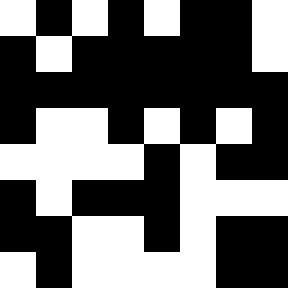[["white", "black", "white", "black", "white", "black", "black", "white"], ["black", "white", "black", "black", "black", "black", "black", "white"], ["black", "black", "black", "black", "black", "black", "black", "black"], ["black", "white", "white", "black", "white", "black", "white", "black"], ["white", "white", "white", "white", "black", "white", "black", "black"], ["black", "white", "black", "black", "black", "white", "white", "white"], ["black", "black", "white", "white", "black", "white", "black", "black"], ["white", "black", "white", "white", "white", "white", "black", "black"]]